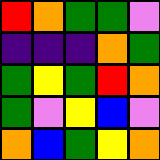[["red", "orange", "green", "green", "violet"], ["indigo", "indigo", "indigo", "orange", "green"], ["green", "yellow", "green", "red", "orange"], ["green", "violet", "yellow", "blue", "violet"], ["orange", "blue", "green", "yellow", "orange"]]